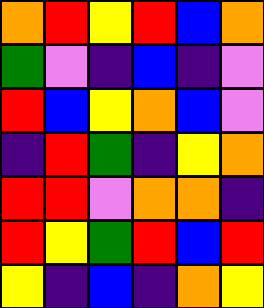[["orange", "red", "yellow", "red", "blue", "orange"], ["green", "violet", "indigo", "blue", "indigo", "violet"], ["red", "blue", "yellow", "orange", "blue", "violet"], ["indigo", "red", "green", "indigo", "yellow", "orange"], ["red", "red", "violet", "orange", "orange", "indigo"], ["red", "yellow", "green", "red", "blue", "red"], ["yellow", "indigo", "blue", "indigo", "orange", "yellow"]]